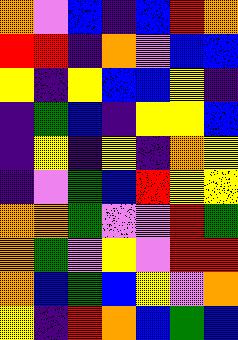[["orange", "violet", "blue", "indigo", "blue", "red", "orange"], ["red", "red", "indigo", "orange", "violet", "blue", "blue"], ["yellow", "indigo", "yellow", "blue", "blue", "yellow", "indigo"], ["indigo", "green", "blue", "indigo", "yellow", "yellow", "blue"], ["indigo", "yellow", "indigo", "yellow", "indigo", "orange", "yellow"], ["indigo", "violet", "green", "blue", "red", "yellow", "yellow"], ["orange", "orange", "green", "violet", "violet", "red", "green"], ["orange", "green", "violet", "yellow", "violet", "red", "red"], ["orange", "blue", "green", "blue", "yellow", "violet", "orange"], ["yellow", "indigo", "red", "orange", "blue", "green", "blue"]]